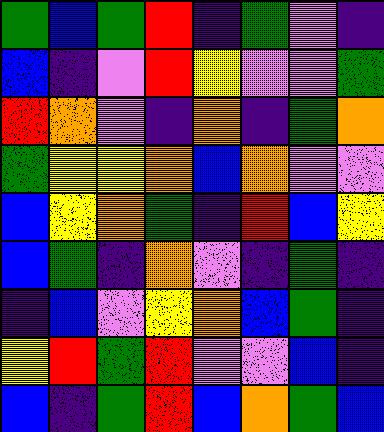[["green", "blue", "green", "red", "indigo", "green", "violet", "indigo"], ["blue", "indigo", "violet", "red", "yellow", "violet", "violet", "green"], ["red", "orange", "violet", "indigo", "orange", "indigo", "green", "orange"], ["green", "yellow", "yellow", "orange", "blue", "orange", "violet", "violet"], ["blue", "yellow", "orange", "green", "indigo", "red", "blue", "yellow"], ["blue", "green", "indigo", "orange", "violet", "indigo", "green", "indigo"], ["indigo", "blue", "violet", "yellow", "orange", "blue", "green", "indigo"], ["yellow", "red", "green", "red", "violet", "violet", "blue", "indigo"], ["blue", "indigo", "green", "red", "blue", "orange", "green", "blue"]]